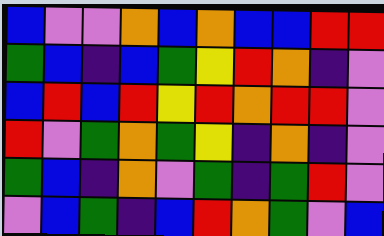[["blue", "violet", "violet", "orange", "blue", "orange", "blue", "blue", "red", "red"], ["green", "blue", "indigo", "blue", "green", "yellow", "red", "orange", "indigo", "violet"], ["blue", "red", "blue", "red", "yellow", "red", "orange", "red", "red", "violet"], ["red", "violet", "green", "orange", "green", "yellow", "indigo", "orange", "indigo", "violet"], ["green", "blue", "indigo", "orange", "violet", "green", "indigo", "green", "red", "violet"], ["violet", "blue", "green", "indigo", "blue", "red", "orange", "green", "violet", "blue"]]